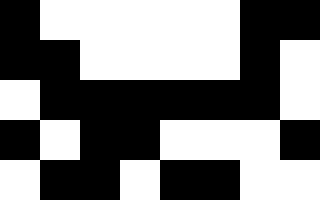[["black", "white", "white", "white", "white", "white", "black", "black"], ["black", "black", "white", "white", "white", "white", "black", "white"], ["white", "black", "black", "black", "black", "black", "black", "white"], ["black", "white", "black", "black", "white", "white", "white", "black"], ["white", "black", "black", "white", "black", "black", "white", "white"]]